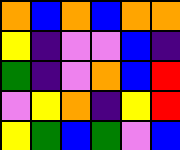[["orange", "blue", "orange", "blue", "orange", "orange"], ["yellow", "indigo", "violet", "violet", "blue", "indigo"], ["green", "indigo", "violet", "orange", "blue", "red"], ["violet", "yellow", "orange", "indigo", "yellow", "red"], ["yellow", "green", "blue", "green", "violet", "blue"]]